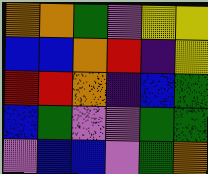[["orange", "orange", "green", "violet", "yellow", "yellow"], ["blue", "blue", "orange", "red", "indigo", "yellow"], ["red", "red", "orange", "indigo", "blue", "green"], ["blue", "green", "violet", "violet", "green", "green"], ["violet", "blue", "blue", "violet", "green", "orange"]]